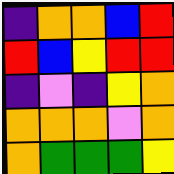[["indigo", "orange", "orange", "blue", "red"], ["red", "blue", "yellow", "red", "red"], ["indigo", "violet", "indigo", "yellow", "orange"], ["orange", "orange", "orange", "violet", "orange"], ["orange", "green", "green", "green", "yellow"]]